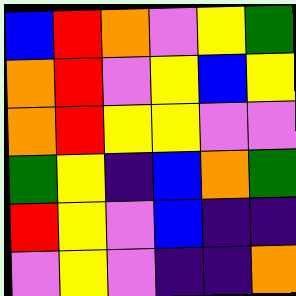[["blue", "red", "orange", "violet", "yellow", "green"], ["orange", "red", "violet", "yellow", "blue", "yellow"], ["orange", "red", "yellow", "yellow", "violet", "violet"], ["green", "yellow", "indigo", "blue", "orange", "green"], ["red", "yellow", "violet", "blue", "indigo", "indigo"], ["violet", "yellow", "violet", "indigo", "indigo", "orange"]]